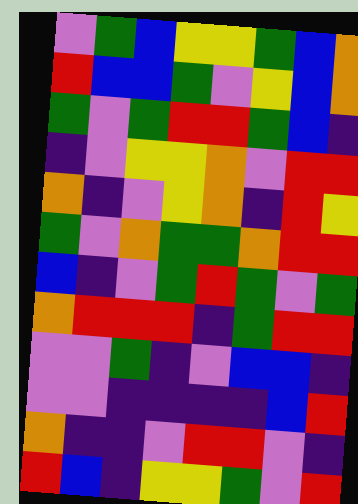[["violet", "green", "blue", "yellow", "yellow", "green", "blue", "orange"], ["red", "blue", "blue", "green", "violet", "yellow", "blue", "orange"], ["green", "violet", "green", "red", "red", "green", "blue", "indigo"], ["indigo", "violet", "yellow", "yellow", "orange", "violet", "red", "red"], ["orange", "indigo", "violet", "yellow", "orange", "indigo", "red", "yellow"], ["green", "violet", "orange", "green", "green", "orange", "red", "red"], ["blue", "indigo", "violet", "green", "red", "green", "violet", "green"], ["orange", "red", "red", "red", "indigo", "green", "red", "red"], ["violet", "violet", "green", "indigo", "violet", "blue", "blue", "indigo"], ["violet", "violet", "indigo", "indigo", "indigo", "indigo", "blue", "red"], ["orange", "indigo", "indigo", "violet", "red", "red", "violet", "indigo"], ["red", "blue", "indigo", "yellow", "yellow", "green", "violet", "red"]]